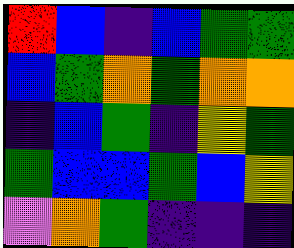[["red", "blue", "indigo", "blue", "green", "green"], ["blue", "green", "orange", "green", "orange", "orange"], ["indigo", "blue", "green", "indigo", "yellow", "green"], ["green", "blue", "blue", "green", "blue", "yellow"], ["violet", "orange", "green", "indigo", "indigo", "indigo"]]